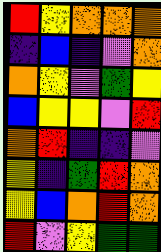[["red", "yellow", "orange", "orange", "orange"], ["indigo", "blue", "indigo", "violet", "orange"], ["orange", "yellow", "violet", "green", "yellow"], ["blue", "yellow", "yellow", "violet", "red"], ["orange", "red", "indigo", "indigo", "violet"], ["yellow", "indigo", "green", "red", "orange"], ["yellow", "blue", "orange", "red", "orange"], ["red", "violet", "yellow", "green", "green"]]